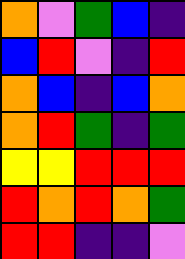[["orange", "violet", "green", "blue", "indigo"], ["blue", "red", "violet", "indigo", "red"], ["orange", "blue", "indigo", "blue", "orange"], ["orange", "red", "green", "indigo", "green"], ["yellow", "yellow", "red", "red", "red"], ["red", "orange", "red", "orange", "green"], ["red", "red", "indigo", "indigo", "violet"]]